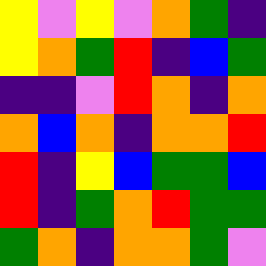[["yellow", "violet", "yellow", "violet", "orange", "green", "indigo"], ["yellow", "orange", "green", "red", "indigo", "blue", "green"], ["indigo", "indigo", "violet", "red", "orange", "indigo", "orange"], ["orange", "blue", "orange", "indigo", "orange", "orange", "red"], ["red", "indigo", "yellow", "blue", "green", "green", "blue"], ["red", "indigo", "green", "orange", "red", "green", "green"], ["green", "orange", "indigo", "orange", "orange", "green", "violet"]]